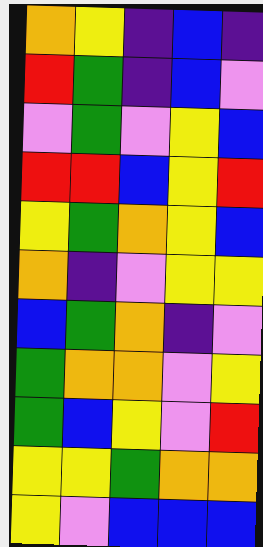[["orange", "yellow", "indigo", "blue", "indigo"], ["red", "green", "indigo", "blue", "violet"], ["violet", "green", "violet", "yellow", "blue"], ["red", "red", "blue", "yellow", "red"], ["yellow", "green", "orange", "yellow", "blue"], ["orange", "indigo", "violet", "yellow", "yellow"], ["blue", "green", "orange", "indigo", "violet"], ["green", "orange", "orange", "violet", "yellow"], ["green", "blue", "yellow", "violet", "red"], ["yellow", "yellow", "green", "orange", "orange"], ["yellow", "violet", "blue", "blue", "blue"]]